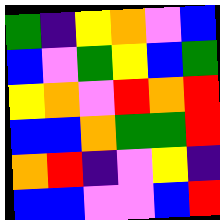[["green", "indigo", "yellow", "orange", "violet", "blue"], ["blue", "violet", "green", "yellow", "blue", "green"], ["yellow", "orange", "violet", "red", "orange", "red"], ["blue", "blue", "orange", "green", "green", "red"], ["orange", "red", "indigo", "violet", "yellow", "indigo"], ["blue", "blue", "violet", "violet", "blue", "red"]]